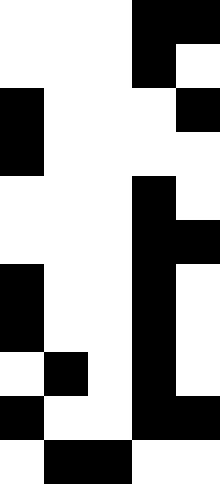[["white", "white", "white", "black", "black"], ["white", "white", "white", "black", "white"], ["black", "white", "white", "white", "black"], ["black", "white", "white", "white", "white"], ["white", "white", "white", "black", "white"], ["white", "white", "white", "black", "black"], ["black", "white", "white", "black", "white"], ["black", "white", "white", "black", "white"], ["white", "black", "white", "black", "white"], ["black", "white", "white", "black", "black"], ["white", "black", "black", "white", "white"]]